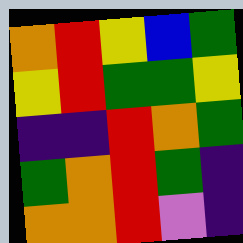[["orange", "red", "yellow", "blue", "green"], ["yellow", "red", "green", "green", "yellow"], ["indigo", "indigo", "red", "orange", "green"], ["green", "orange", "red", "green", "indigo"], ["orange", "orange", "red", "violet", "indigo"]]